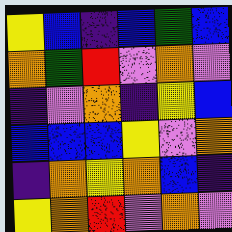[["yellow", "blue", "indigo", "blue", "green", "blue"], ["orange", "green", "red", "violet", "orange", "violet"], ["indigo", "violet", "orange", "indigo", "yellow", "blue"], ["blue", "blue", "blue", "yellow", "violet", "orange"], ["indigo", "orange", "yellow", "orange", "blue", "indigo"], ["yellow", "orange", "red", "violet", "orange", "violet"]]